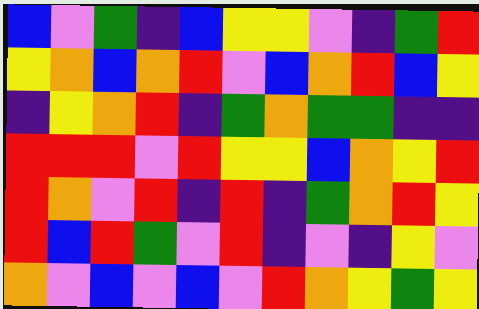[["blue", "violet", "green", "indigo", "blue", "yellow", "yellow", "violet", "indigo", "green", "red"], ["yellow", "orange", "blue", "orange", "red", "violet", "blue", "orange", "red", "blue", "yellow"], ["indigo", "yellow", "orange", "red", "indigo", "green", "orange", "green", "green", "indigo", "indigo"], ["red", "red", "red", "violet", "red", "yellow", "yellow", "blue", "orange", "yellow", "red"], ["red", "orange", "violet", "red", "indigo", "red", "indigo", "green", "orange", "red", "yellow"], ["red", "blue", "red", "green", "violet", "red", "indigo", "violet", "indigo", "yellow", "violet"], ["orange", "violet", "blue", "violet", "blue", "violet", "red", "orange", "yellow", "green", "yellow"]]